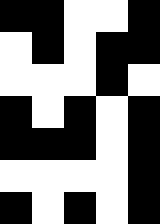[["black", "black", "white", "white", "black"], ["white", "black", "white", "black", "black"], ["white", "white", "white", "black", "white"], ["black", "white", "black", "white", "black"], ["black", "black", "black", "white", "black"], ["white", "white", "white", "white", "black"], ["black", "white", "black", "white", "black"]]